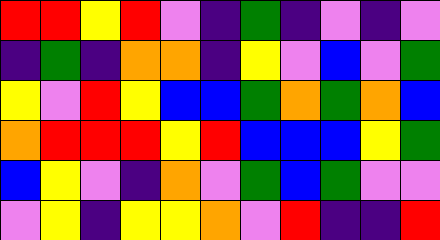[["red", "red", "yellow", "red", "violet", "indigo", "green", "indigo", "violet", "indigo", "violet"], ["indigo", "green", "indigo", "orange", "orange", "indigo", "yellow", "violet", "blue", "violet", "green"], ["yellow", "violet", "red", "yellow", "blue", "blue", "green", "orange", "green", "orange", "blue"], ["orange", "red", "red", "red", "yellow", "red", "blue", "blue", "blue", "yellow", "green"], ["blue", "yellow", "violet", "indigo", "orange", "violet", "green", "blue", "green", "violet", "violet"], ["violet", "yellow", "indigo", "yellow", "yellow", "orange", "violet", "red", "indigo", "indigo", "red"]]